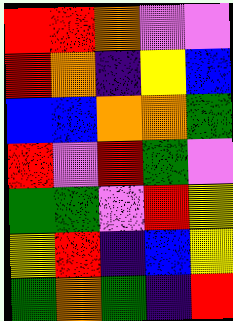[["red", "red", "orange", "violet", "violet"], ["red", "orange", "indigo", "yellow", "blue"], ["blue", "blue", "orange", "orange", "green"], ["red", "violet", "red", "green", "violet"], ["green", "green", "violet", "red", "yellow"], ["yellow", "red", "indigo", "blue", "yellow"], ["green", "orange", "green", "indigo", "red"]]